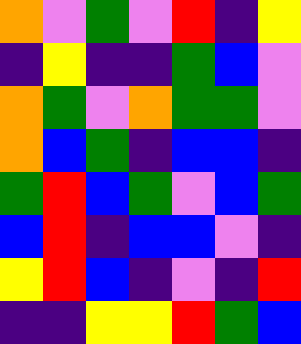[["orange", "violet", "green", "violet", "red", "indigo", "yellow"], ["indigo", "yellow", "indigo", "indigo", "green", "blue", "violet"], ["orange", "green", "violet", "orange", "green", "green", "violet"], ["orange", "blue", "green", "indigo", "blue", "blue", "indigo"], ["green", "red", "blue", "green", "violet", "blue", "green"], ["blue", "red", "indigo", "blue", "blue", "violet", "indigo"], ["yellow", "red", "blue", "indigo", "violet", "indigo", "red"], ["indigo", "indigo", "yellow", "yellow", "red", "green", "blue"]]